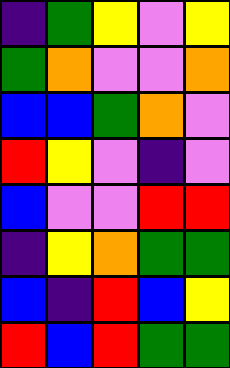[["indigo", "green", "yellow", "violet", "yellow"], ["green", "orange", "violet", "violet", "orange"], ["blue", "blue", "green", "orange", "violet"], ["red", "yellow", "violet", "indigo", "violet"], ["blue", "violet", "violet", "red", "red"], ["indigo", "yellow", "orange", "green", "green"], ["blue", "indigo", "red", "blue", "yellow"], ["red", "blue", "red", "green", "green"]]